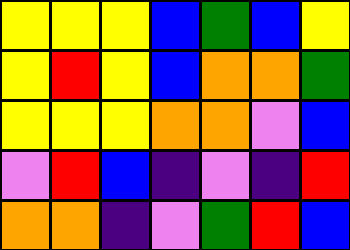[["yellow", "yellow", "yellow", "blue", "green", "blue", "yellow"], ["yellow", "red", "yellow", "blue", "orange", "orange", "green"], ["yellow", "yellow", "yellow", "orange", "orange", "violet", "blue"], ["violet", "red", "blue", "indigo", "violet", "indigo", "red"], ["orange", "orange", "indigo", "violet", "green", "red", "blue"]]